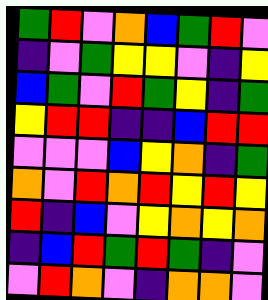[["green", "red", "violet", "orange", "blue", "green", "red", "violet"], ["indigo", "violet", "green", "yellow", "yellow", "violet", "indigo", "yellow"], ["blue", "green", "violet", "red", "green", "yellow", "indigo", "green"], ["yellow", "red", "red", "indigo", "indigo", "blue", "red", "red"], ["violet", "violet", "violet", "blue", "yellow", "orange", "indigo", "green"], ["orange", "violet", "red", "orange", "red", "yellow", "red", "yellow"], ["red", "indigo", "blue", "violet", "yellow", "orange", "yellow", "orange"], ["indigo", "blue", "red", "green", "red", "green", "indigo", "violet"], ["violet", "red", "orange", "violet", "indigo", "orange", "orange", "violet"]]